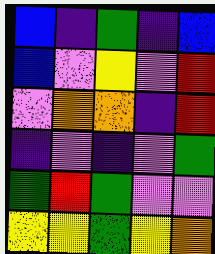[["blue", "indigo", "green", "indigo", "blue"], ["blue", "violet", "yellow", "violet", "red"], ["violet", "orange", "orange", "indigo", "red"], ["indigo", "violet", "indigo", "violet", "green"], ["green", "red", "green", "violet", "violet"], ["yellow", "yellow", "green", "yellow", "orange"]]